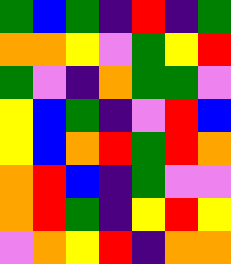[["green", "blue", "green", "indigo", "red", "indigo", "green"], ["orange", "orange", "yellow", "violet", "green", "yellow", "red"], ["green", "violet", "indigo", "orange", "green", "green", "violet"], ["yellow", "blue", "green", "indigo", "violet", "red", "blue"], ["yellow", "blue", "orange", "red", "green", "red", "orange"], ["orange", "red", "blue", "indigo", "green", "violet", "violet"], ["orange", "red", "green", "indigo", "yellow", "red", "yellow"], ["violet", "orange", "yellow", "red", "indigo", "orange", "orange"]]